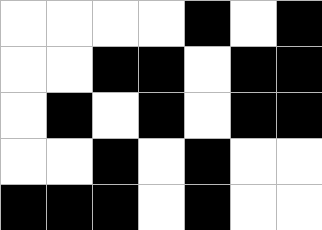[["white", "white", "white", "white", "black", "white", "black"], ["white", "white", "black", "black", "white", "black", "black"], ["white", "black", "white", "black", "white", "black", "black"], ["white", "white", "black", "white", "black", "white", "white"], ["black", "black", "black", "white", "black", "white", "white"]]